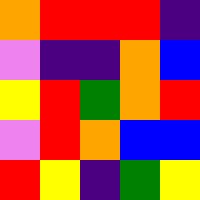[["orange", "red", "red", "red", "indigo"], ["violet", "indigo", "indigo", "orange", "blue"], ["yellow", "red", "green", "orange", "red"], ["violet", "red", "orange", "blue", "blue"], ["red", "yellow", "indigo", "green", "yellow"]]